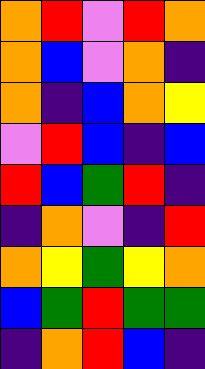[["orange", "red", "violet", "red", "orange"], ["orange", "blue", "violet", "orange", "indigo"], ["orange", "indigo", "blue", "orange", "yellow"], ["violet", "red", "blue", "indigo", "blue"], ["red", "blue", "green", "red", "indigo"], ["indigo", "orange", "violet", "indigo", "red"], ["orange", "yellow", "green", "yellow", "orange"], ["blue", "green", "red", "green", "green"], ["indigo", "orange", "red", "blue", "indigo"]]